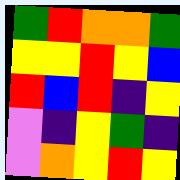[["green", "red", "orange", "orange", "green"], ["yellow", "yellow", "red", "yellow", "blue"], ["red", "blue", "red", "indigo", "yellow"], ["violet", "indigo", "yellow", "green", "indigo"], ["violet", "orange", "yellow", "red", "yellow"]]